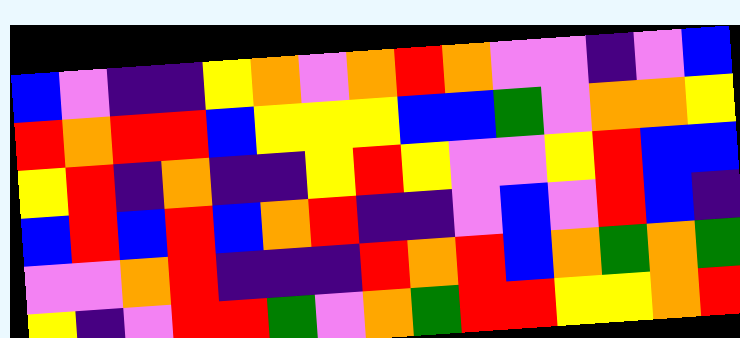[["blue", "violet", "indigo", "indigo", "yellow", "orange", "violet", "orange", "red", "orange", "violet", "violet", "indigo", "violet", "blue"], ["red", "orange", "red", "red", "blue", "yellow", "yellow", "yellow", "blue", "blue", "green", "violet", "orange", "orange", "yellow"], ["yellow", "red", "indigo", "orange", "indigo", "indigo", "yellow", "red", "yellow", "violet", "violet", "yellow", "red", "blue", "blue"], ["blue", "red", "blue", "red", "blue", "orange", "red", "indigo", "indigo", "violet", "blue", "violet", "red", "blue", "indigo"], ["violet", "violet", "orange", "red", "indigo", "indigo", "indigo", "red", "orange", "red", "blue", "orange", "green", "orange", "green"], ["yellow", "indigo", "violet", "red", "red", "green", "violet", "orange", "green", "red", "red", "yellow", "yellow", "orange", "red"]]